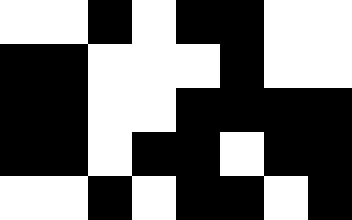[["white", "white", "black", "white", "black", "black", "white", "white"], ["black", "black", "white", "white", "white", "black", "white", "white"], ["black", "black", "white", "white", "black", "black", "black", "black"], ["black", "black", "white", "black", "black", "white", "black", "black"], ["white", "white", "black", "white", "black", "black", "white", "black"]]